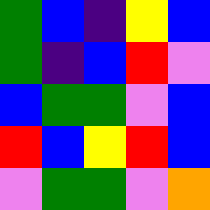[["green", "blue", "indigo", "yellow", "blue"], ["green", "indigo", "blue", "red", "violet"], ["blue", "green", "green", "violet", "blue"], ["red", "blue", "yellow", "red", "blue"], ["violet", "green", "green", "violet", "orange"]]